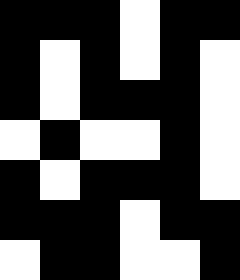[["black", "black", "black", "white", "black", "black"], ["black", "white", "black", "white", "black", "white"], ["black", "white", "black", "black", "black", "white"], ["white", "black", "white", "white", "black", "white"], ["black", "white", "black", "black", "black", "white"], ["black", "black", "black", "white", "black", "black"], ["white", "black", "black", "white", "white", "black"]]